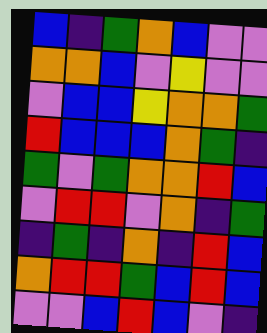[["blue", "indigo", "green", "orange", "blue", "violet", "violet"], ["orange", "orange", "blue", "violet", "yellow", "violet", "violet"], ["violet", "blue", "blue", "yellow", "orange", "orange", "green"], ["red", "blue", "blue", "blue", "orange", "green", "indigo"], ["green", "violet", "green", "orange", "orange", "red", "blue"], ["violet", "red", "red", "violet", "orange", "indigo", "green"], ["indigo", "green", "indigo", "orange", "indigo", "red", "blue"], ["orange", "red", "red", "green", "blue", "red", "blue"], ["violet", "violet", "blue", "red", "blue", "violet", "indigo"]]